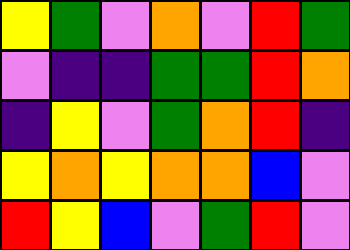[["yellow", "green", "violet", "orange", "violet", "red", "green"], ["violet", "indigo", "indigo", "green", "green", "red", "orange"], ["indigo", "yellow", "violet", "green", "orange", "red", "indigo"], ["yellow", "orange", "yellow", "orange", "orange", "blue", "violet"], ["red", "yellow", "blue", "violet", "green", "red", "violet"]]